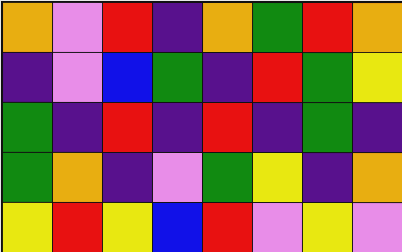[["orange", "violet", "red", "indigo", "orange", "green", "red", "orange"], ["indigo", "violet", "blue", "green", "indigo", "red", "green", "yellow"], ["green", "indigo", "red", "indigo", "red", "indigo", "green", "indigo"], ["green", "orange", "indigo", "violet", "green", "yellow", "indigo", "orange"], ["yellow", "red", "yellow", "blue", "red", "violet", "yellow", "violet"]]